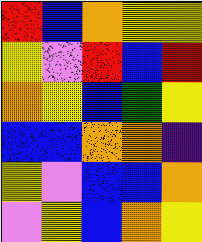[["red", "blue", "orange", "yellow", "yellow"], ["yellow", "violet", "red", "blue", "red"], ["orange", "yellow", "blue", "green", "yellow"], ["blue", "blue", "orange", "orange", "indigo"], ["yellow", "violet", "blue", "blue", "orange"], ["violet", "yellow", "blue", "orange", "yellow"]]